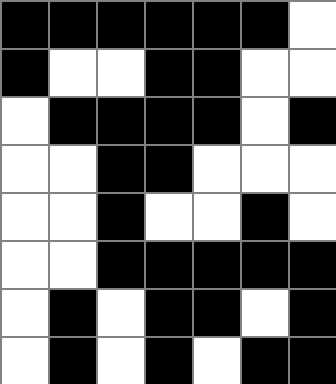[["black", "black", "black", "black", "black", "black", "white"], ["black", "white", "white", "black", "black", "white", "white"], ["white", "black", "black", "black", "black", "white", "black"], ["white", "white", "black", "black", "white", "white", "white"], ["white", "white", "black", "white", "white", "black", "white"], ["white", "white", "black", "black", "black", "black", "black"], ["white", "black", "white", "black", "black", "white", "black"], ["white", "black", "white", "black", "white", "black", "black"]]